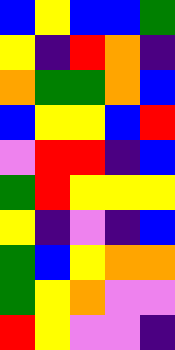[["blue", "yellow", "blue", "blue", "green"], ["yellow", "indigo", "red", "orange", "indigo"], ["orange", "green", "green", "orange", "blue"], ["blue", "yellow", "yellow", "blue", "red"], ["violet", "red", "red", "indigo", "blue"], ["green", "red", "yellow", "yellow", "yellow"], ["yellow", "indigo", "violet", "indigo", "blue"], ["green", "blue", "yellow", "orange", "orange"], ["green", "yellow", "orange", "violet", "violet"], ["red", "yellow", "violet", "violet", "indigo"]]